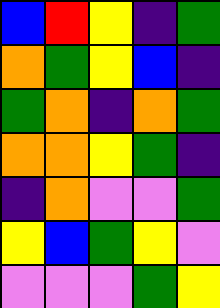[["blue", "red", "yellow", "indigo", "green"], ["orange", "green", "yellow", "blue", "indigo"], ["green", "orange", "indigo", "orange", "green"], ["orange", "orange", "yellow", "green", "indigo"], ["indigo", "orange", "violet", "violet", "green"], ["yellow", "blue", "green", "yellow", "violet"], ["violet", "violet", "violet", "green", "yellow"]]